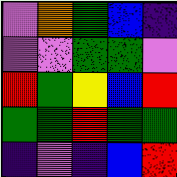[["violet", "orange", "green", "blue", "indigo"], ["violet", "violet", "green", "green", "violet"], ["red", "green", "yellow", "blue", "red"], ["green", "green", "red", "green", "green"], ["indigo", "violet", "indigo", "blue", "red"]]